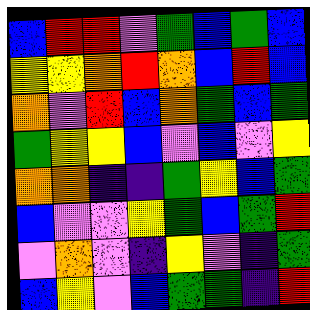[["blue", "red", "red", "violet", "green", "blue", "green", "blue"], ["yellow", "yellow", "orange", "red", "orange", "blue", "red", "blue"], ["orange", "violet", "red", "blue", "orange", "green", "blue", "green"], ["green", "yellow", "yellow", "blue", "violet", "blue", "violet", "yellow"], ["orange", "orange", "indigo", "indigo", "green", "yellow", "blue", "green"], ["blue", "violet", "violet", "yellow", "green", "blue", "green", "red"], ["violet", "orange", "violet", "indigo", "yellow", "violet", "indigo", "green"], ["blue", "yellow", "violet", "blue", "green", "green", "indigo", "red"]]